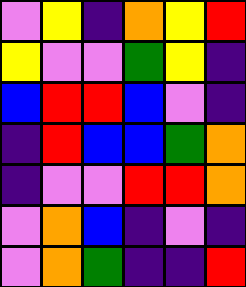[["violet", "yellow", "indigo", "orange", "yellow", "red"], ["yellow", "violet", "violet", "green", "yellow", "indigo"], ["blue", "red", "red", "blue", "violet", "indigo"], ["indigo", "red", "blue", "blue", "green", "orange"], ["indigo", "violet", "violet", "red", "red", "orange"], ["violet", "orange", "blue", "indigo", "violet", "indigo"], ["violet", "orange", "green", "indigo", "indigo", "red"]]